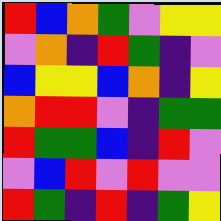[["red", "blue", "orange", "green", "violet", "yellow", "yellow"], ["violet", "orange", "indigo", "red", "green", "indigo", "violet"], ["blue", "yellow", "yellow", "blue", "orange", "indigo", "yellow"], ["orange", "red", "red", "violet", "indigo", "green", "green"], ["red", "green", "green", "blue", "indigo", "red", "violet"], ["violet", "blue", "red", "violet", "red", "violet", "violet"], ["red", "green", "indigo", "red", "indigo", "green", "yellow"]]